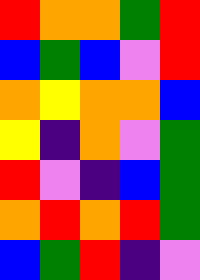[["red", "orange", "orange", "green", "red"], ["blue", "green", "blue", "violet", "red"], ["orange", "yellow", "orange", "orange", "blue"], ["yellow", "indigo", "orange", "violet", "green"], ["red", "violet", "indigo", "blue", "green"], ["orange", "red", "orange", "red", "green"], ["blue", "green", "red", "indigo", "violet"]]